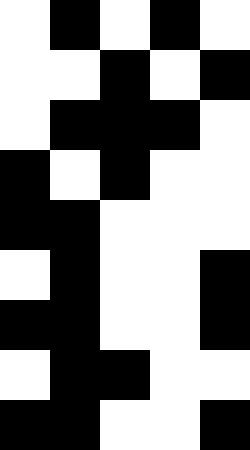[["white", "black", "white", "black", "white"], ["white", "white", "black", "white", "black"], ["white", "black", "black", "black", "white"], ["black", "white", "black", "white", "white"], ["black", "black", "white", "white", "white"], ["white", "black", "white", "white", "black"], ["black", "black", "white", "white", "black"], ["white", "black", "black", "white", "white"], ["black", "black", "white", "white", "black"]]